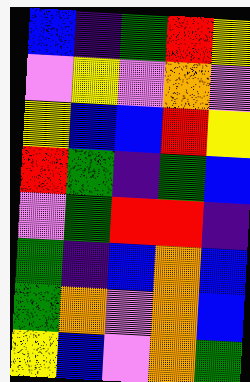[["blue", "indigo", "green", "red", "yellow"], ["violet", "yellow", "violet", "orange", "violet"], ["yellow", "blue", "blue", "red", "yellow"], ["red", "green", "indigo", "green", "blue"], ["violet", "green", "red", "red", "indigo"], ["green", "indigo", "blue", "orange", "blue"], ["green", "orange", "violet", "orange", "blue"], ["yellow", "blue", "violet", "orange", "green"]]